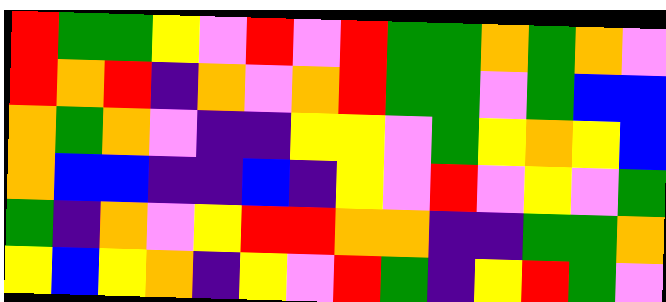[["red", "green", "green", "yellow", "violet", "red", "violet", "red", "green", "green", "orange", "green", "orange", "violet"], ["red", "orange", "red", "indigo", "orange", "violet", "orange", "red", "green", "green", "violet", "green", "blue", "blue"], ["orange", "green", "orange", "violet", "indigo", "indigo", "yellow", "yellow", "violet", "green", "yellow", "orange", "yellow", "blue"], ["orange", "blue", "blue", "indigo", "indigo", "blue", "indigo", "yellow", "violet", "red", "violet", "yellow", "violet", "green"], ["green", "indigo", "orange", "violet", "yellow", "red", "red", "orange", "orange", "indigo", "indigo", "green", "green", "orange"], ["yellow", "blue", "yellow", "orange", "indigo", "yellow", "violet", "red", "green", "indigo", "yellow", "red", "green", "violet"]]